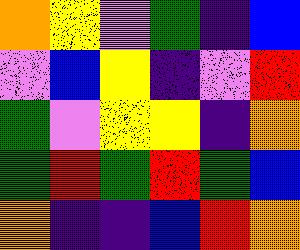[["orange", "yellow", "violet", "green", "indigo", "blue"], ["violet", "blue", "yellow", "indigo", "violet", "red"], ["green", "violet", "yellow", "yellow", "indigo", "orange"], ["green", "red", "green", "red", "green", "blue"], ["orange", "indigo", "indigo", "blue", "red", "orange"]]